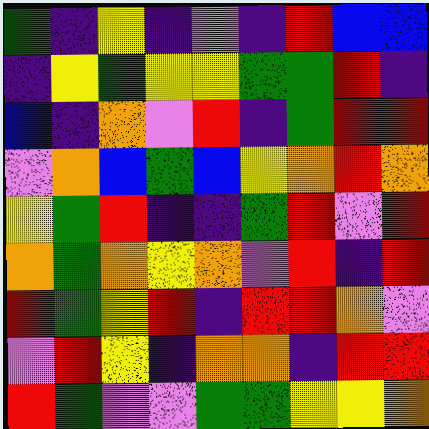[["green", "indigo", "yellow", "indigo", "violet", "indigo", "red", "blue", "blue"], ["indigo", "yellow", "green", "yellow", "yellow", "green", "green", "red", "indigo"], ["blue", "indigo", "orange", "violet", "red", "indigo", "green", "red", "red"], ["violet", "orange", "blue", "green", "blue", "yellow", "orange", "red", "orange"], ["yellow", "green", "red", "indigo", "indigo", "green", "red", "violet", "red"], ["orange", "green", "orange", "yellow", "orange", "violet", "red", "indigo", "red"], ["red", "green", "yellow", "red", "indigo", "red", "red", "orange", "violet"], ["violet", "red", "yellow", "indigo", "orange", "orange", "indigo", "red", "red"], ["red", "green", "violet", "violet", "green", "green", "yellow", "yellow", "orange"]]